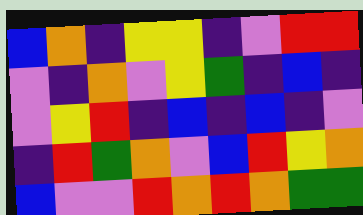[["blue", "orange", "indigo", "yellow", "yellow", "indigo", "violet", "red", "red"], ["violet", "indigo", "orange", "violet", "yellow", "green", "indigo", "blue", "indigo"], ["violet", "yellow", "red", "indigo", "blue", "indigo", "blue", "indigo", "violet"], ["indigo", "red", "green", "orange", "violet", "blue", "red", "yellow", "orange"], ["blue", "violet", "violet", "red", "orange", "red", "orange", "green", "green"]]